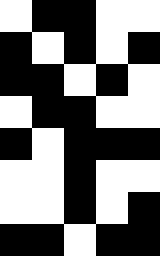[["white", "black", "black", "white", "white"], ["black", "white", "black", "white", "black"], ["black", "black", "white", "black", "white"], ["white", "black", "black", "white", "white"], ["black", "white", "black", "black", "black"], ["white", "white", "black", "white", "white"], ["white", "white", "black", "white", "black"], ["black", "black", "white", "black", "black"]]